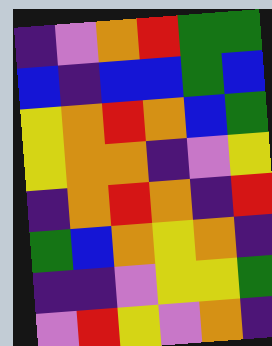[["indigo", "violet", "orange", "red", "green", "green"], ["blue", "indigo", "blue", "blue", "green", "blue"], ["yellow", "orange", "red", "orange", "blue", "green"], ["yellow", "orange", "orange", "indigo", "violet", "yellow"], ["indigo", "orange", "red", "orange", "indigo", "red"], ["green", "blue", "orange", "yellow", "orange", "indigo"], ["indigo", "indigo", "violet", "yellow", "yellow", "green"], ["violet", "red", "yellow", "violet", "orange", "indigo"]]